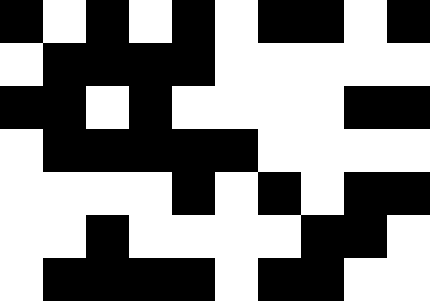[["black", "white", "black", "white", "black", "white", "black", "black", "white", "black"], ["white", "black", "black", "black", "black", "white", "white", "white", "white", "white"], ["black", "black", "white", "black", "white", "white", "white", "white", "black", "black"], ["white", "black", "black", "black", "black", "black", "white", "white", "white", "white"], ["white", "white", "white", "white", "black", "white", "black", "white", "black", "black"], ["white", "white", "black", "white", "white", "white", "white", "black", "black", "white"], ["white", "black", "black", "black", "black", "white", "black", "black", "white", "white"]]